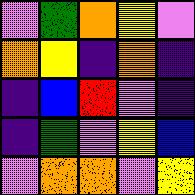[["violet", "green", "orange", "yellow", "violet"], ["orange", "yellow", "indigo", "orange", "indigo"], ["indigo", "blue", "red", "violet", "indigo"], ["indigo", "green", "violet", "yellow", "blue"], ["violet", "orange", "orange", "violet", "yellow"]]